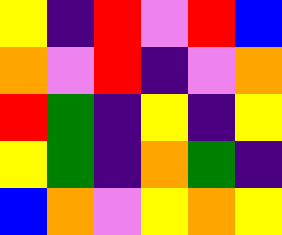[["yellow", "indigo", "red", "violet", "red", "blue"], ["orange", "violet", "red", "indigo", "violet", "orange"], ["red", "green", "indigo", "yellow", "indigo", "yellow"], ["yellow", "green", "indigo", "orange", "green", "indigo"], ["blue", "orange", "violet", "yellow", "orange", "yellow"]]